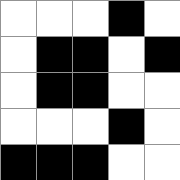[["white", "white", "white", "black", "white"], ["white", "black", "black", "white", "black"], ["white", "black", "black", "white", "white"], ["white", "white", "white", "black", "white"], ["black", "black", "black", "white", "white"]]